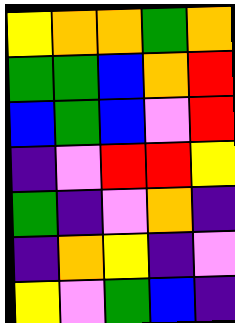[["yellow", "orange", "orange", "green", "orange"], ["green", "green", "blue", "orange", "red"], ["blue", "green", "blue", "violet", "red"], ["indigo", "violet", "red", "red", "yellow"], ["green", "indigo", "violet", "orange", "indigo"], ["indigo", "orange", "yellow", "indigo", "violet"], ["yellow", "violet", "green", "blue", "indigo"]]